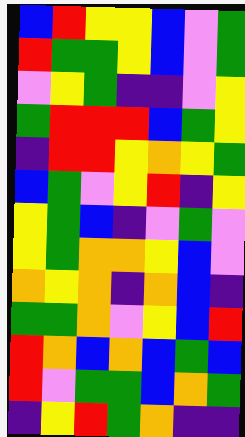[["blue", "red", "yellow", "yellow", "blue", "violet", "green"], ["red", "green", "green", "yellow", "blue", "violet", "green"], ["violet", "yellow", "green", "indigo", "indigo", "violet", "yellow"], ["green", "red", "red", "red", "blue", "green", "yellow"], ["indigo", "red", "red", "yellow", "orange", "yellow", "green"], ["blue", "green", "violet", "yellow", "red", "indigo", "yellow"], ["yellow", "green", "blue", "indigo", "violet", "green", "violet"], ["yellow", "green", "orange", "orange", "yellow", "blue", "violet"], ["orange", "yellow", "orange", "indigo", "orange", "blue", "indigo"], ["green", "green", "orange", "violet", "yellow", "blue", "red"], ["red", "orange", "blue", "orange", "blue", "green", "blue"], ["red", "violet", "green", "green", "blue", "orange", "green"], ["indigo", "yellow", "red", "green", "orange", "indigo", "indigo"]]